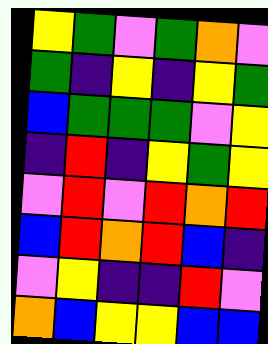[["yellow", "green", "violet", "green", "orange", "violet"], ["green", "indigo", "yellow", "indigo", "yellow", "green"], ["blue", "green", "green", "green", "violet", "yellow"], ["indigo", "red", "indigo", "yellow", "green", "yellow"], ["violet", "red", "violet", "red", "orange", "red"], ["blue", "red", "orange", "red", "blue", "indigo"], ["violet", "yellow", "indigo", "indigo", "red", "violet"], ["orange", "blue", "yellow", "yellow", "blue", "blue"]]